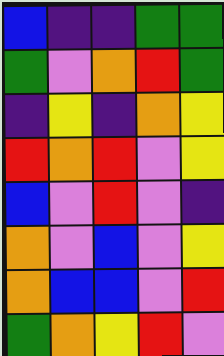[["blue", "indigo", "indigo", "green", "green"], ["green", "violet", "orange", "red", "green"], ["indigo", "yellow", "indigo", "orange", "yellow"], ["red", "orange", "red", "violet", "yellow"], ["blue", "violet", "red", "violet", "indigo"], ["orange", "violet", "blue", "violet", "yellow"], ["orange", "blue", "blue", "violet", "red"], ["green", "orange", "yellow", "red", "violet"]]